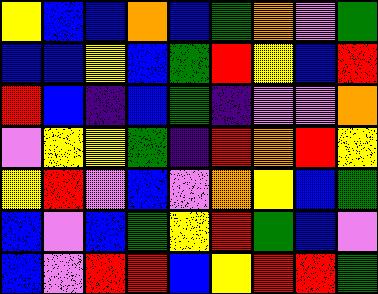[["yellow", "blue", "blue", "orange", "blue", "green", "orange", "violet", "green"], ["blue", "blue", "yellow", "blue", "green", "red", "yellow", "blue", "red"], ["red", "blue", "indigo", "blue", "green", "indigo", "violet", "violet", "orange"], ["violet", "yellow", "yellow", "green", "indigo", "red", "orange", "red", "yellow"], ["yellow", "red", "violet", "blue", "violet", "orange", "yellow", "blue", "green"], ["blue", "violet", "blue", "green", "yellow", "red", "green", "blue", "violet"], ["blue", "violet", "red", "red", "blue", "yellow", "red", "red", "green"]]